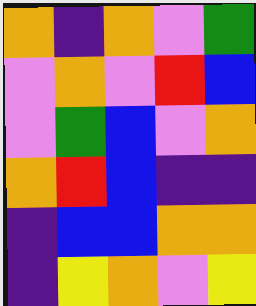[["orange", "indigo", "orange", "violet", "green"], ["violet", "orange", "violet", "red", "blue"], ["violet", "green", "blue", "violet", "orange"], ["orange", "red", "blue", "indigo", "indigo"], ["indigo", "blue", "blue", "orange", "orange"], ["indigo", "yellow", "orange", "violet", "yellow"]]